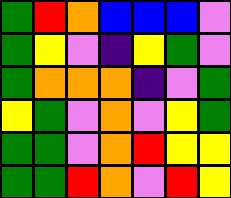[["green", "red", "orange", "blue", "blue", "blue", "violet"], ["green", "yellow", "violet", "indigo", "yellow", "green", "violet"], ["green", "orange", "orange", "orange", "indigo", "violet", "green"], ["yellow", "green", "violet", "orange", "violet", "yellow", "green"], ["green", "green", "violet", "orange", "red", "yellow", "yellow"], ["green", "green", "red", "orange", "violet", "red", "yellow"]]